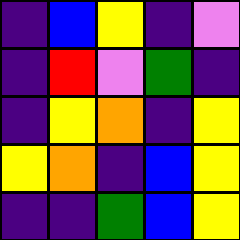[["indigo", "blue", "yellow", "indigo", "violet"], ["indigo", "red", "violet", "green", "indigo"], ["indigo", "yellow", "orange", "indigo", "yellow"], ["yellow", "orange", "indigo", "blue", "yellow"], ["indigo", "indigo", "green", "blue", "yellow"]]